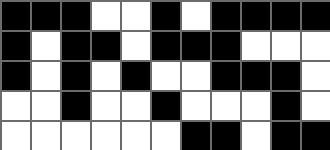[["black", "black", "black", "white", "white", "black", "white", "black", "black", "black", "black"], ["black", "white", "black", "black", "white", "black", "black", "black", "white", "white", "white"], ["black", "white", "black", "white", "black", "white", "white", "black", "black", "black", "white"], ["white", "white", "black", "white", "white", "black", "white", "white", "white", "black", "white"], ["white", "white", "white", "white", "white", "white", "black", "black", "white", "black", "black"]]